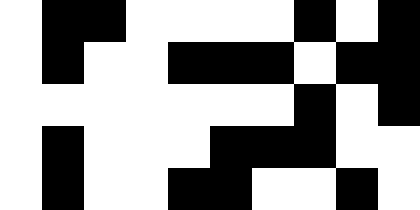[["white", "black", "black", "white", "white", "white", "white", "black", "white", "black"], ["white", "black", "white", "white", "black", "black", "black", "white", "black", "black"], ["white", "white", "white", "white", "white", "white", "white", "black", "white", "black"], ["white", "black", "white", "white", "white", "black", "black", "black", "white", "white"], ["white", "black", "white", "white", "black", "black", "white", "white", "black", "white"]]